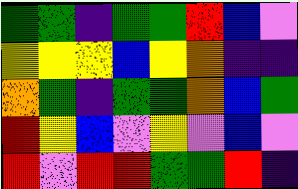[["green", "green", "indigo", "green", "green", "red", "blue", "violet"], ["yellow", "yellow", "yellow", "blue", "yellow", "orange", "indigo", "indigo"], ["orange", "green", "indigo", "green", "green", "orange", "blue", "green"], ["red", "yellow", "blue", "violet", "yellow", "violet", "blue", "violet"], ["red", "violet", "red", "red", "green", "green", "red", "indigo"]]